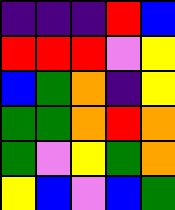[["indigo", "indigo", "indigo", "red", "blue"], ["red", "red", "red", "violet", "yellow"], ["blue", "green", "orange", "indigo", "yellow"], ["green", "green", "orange", "red", "orange"], ["green", "violet", "yellow", "green", "orange"], ["yellow", "blue", "violet", "blue", "green"]]